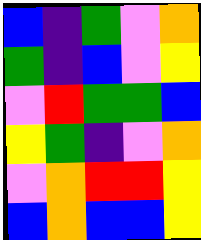[["blue", "indigo", "green", "violet", "orange"], ["green", "indigo", "blue", "violet", "yellow"], ["violet", "red", "green", "green", "blue"], ["yellow", "green", "indigo", "violet", "orange"], ["violet", "orange", "red", "red", "yellow"], ["blue", "orange", "blue", "blue", "yellow"]]